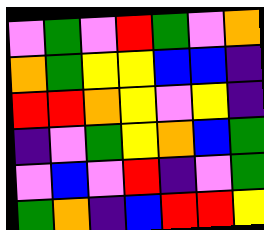[["violet", "green", "violet", "red", "green", "violet", "orange"], ["orange", "green", "yellow", "yellow", "blue", "blue", "indigo"], ["red", "red", "orange", "yellow", "violet", "yellow", "indigo"], ["indigo", "violet", "green", "yellow", "orange", "blue", "green"], ["violet", "blue", "violet", "red", "indigo", "violet", "green"], ["green", "orange", "indigo", "blue", "red", "red", "yellow"]]